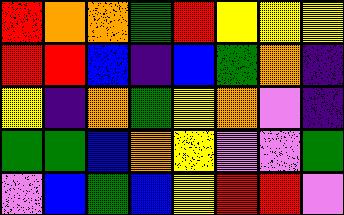[["red", "orange", "orange", "green", "red", "yellow", "yellow", "yellow"], ["red", "red", "blue", "indigo", "blue", "green", "orange", "indigo"], ["yellow", "indigo", "orange", "green", "yellow", "orange", "violet", "indigo"], ["green", "green", "blue", "orange", "yellow", "violet", "violet", "green"], ["violet", "blue", "green", "blue", "yellow", "red", "red", "violet"]]